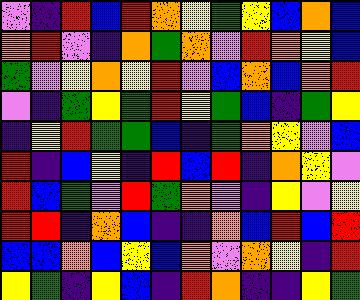[["violet", "indigo", "red", "blue", "red", "orange", "yellow", "green", "yellow", "blue", "orange", "blue"], ["orange", "red", "violet", "indigo", "orange", "green", "orange", "violet", "red", "orange", "yellow", "blue"], ["green", "violet", "yellow", "orange", "yellow", "red", "violet", "blue", "orange", "blue", "orange", "red"], ["violet", "indigo", "green", "yellow", "green", "red", "yellow", "green", "blue", "indigo", "green", "yellow"], ["indigo", "yellow", "red", "green", "green", "blue", "indigo", "green", "orange", "yellow", "violet", "blue"], ["red", "indigo", "blue", "yellow", "indigo", "red", "blue", "red", "indigo", "orange", "yellow", "violet"], ["red", "blue", "green", "violet", "red", "green", "orange", "violet", "indigo", "yellow", "violet", "yellow"], ["red", "red", "indigo", "orange", "blue", "indigo", "indigo", "orange", "blue", "red", "blue", "red"], ["blue", "blue", "orange", "blue", "yellow", "blue", "orange", "violet", "orange", "yellow", "indigo", "red"], ["yellow", "green", "indigo", "yellow", "blue", "indigo", "red", "orange", "indigo", "indigo", "yellow", "green"]]